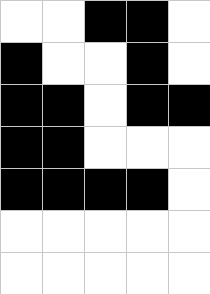[["white", "white", "black", "black", "white"], ["black", "white", "white", "black", "white"], ["black", "black", "white", "black", "black"], ["black", "black", "white", "white", "white"], ["black", "black", "black", "black", "white"], ["white", "white", "white", "white", "white"], ["white", "white", "white", "white", "white"]]